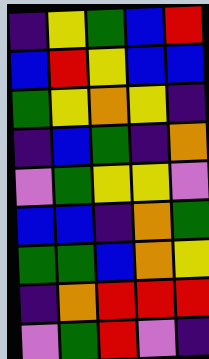[["indigo", "yellow", "green", "blue", "red"], ["blue", "red", "yellow", "blue", "blue"], ["green", "yellow", "orange", "yellow", "indigo"], ["indigo", "blue", "green", "indigo", "orange"], ["violet", "green", "yellow", "yellow", "violet"], ["blue", "blue", "indigo", "orange", "green"], ["green", "green", "blue", "orange", "yellow"], ["indigo", "orange", "red", "red", "red"], ["violet", "green", "red", "violet", "indigo"]]